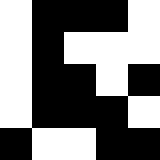[["white", "black", "black", "black", "white"], ["white", "black", "white", "white", "white"], ["white", "black", "black", "white", "black"], ["white", "black", "black", "black", "white"], ["black", "white", "white", "black", "black"]]